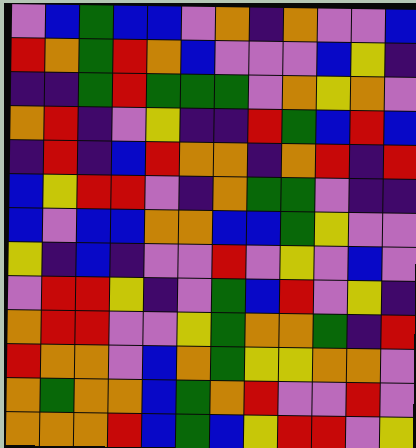[["violet", "blue", "green", "blue", "blue", "violet", "orange", "indigo", "orange", "violet", "violet", "blue"], ["red", "orange", "green", "red", "orange", "blue", "violet", "violet", "violet", "blue", "yellow", "indigo"], ["indigo", "indigo", "green", "red", "green", "green", "green", "violet", "orange", "yellow", "orange", "violet"], ["orange", "red", "indigo", "violet", "yellow", "indigo", "indigo", "red", "green", "blue", "red", "blue"], ["indigo", "red", "indigo", "blue", "red", "orange", "orange", "indigo", "orange", "red", "indigo", "red"], ["blue", "yellow", "red", "red", "violet", "indigo", "orange", "green", "green", "violet", "indigo", "indigo"], ["blue", "violet", "blue", "blue", "orange", "orange", "blue", "blue", "green", "yellow", "violet", "violet"], ["yellow", "indigo", "blue", "indigo", "violet", "violet", "red", "violet", "yellow", "violet", "blue", "violet"], ["violet", "red", "red", "yellow", "indigo", "violet", "green", "blue", "red", "violet", "yellow", "indigo"], ["orange", "red", "red", "violet", "violet", "yellow", "green", "orange", "orange", "green", "indigo", "red"], ["red", "orange", "orange", "violet", "blue", "orange", "green", "yellow", "yellow", "orange", "orange", "violet"], ["orange", "green", "orange", "orange", "blue", "green", "orange", "red", "violet", "violet", "red", "violet"], ["orange", "orange", "orange", "red", "blue", "green", "blue", "yellow", "red", "red", "violet", "yellow"]]